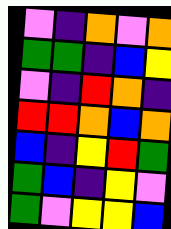[["violet", "indigo", "orange", "violet", "orange"], ["green", "green", "indigo", "blue", "yellow"], ["violet", "indigo", "red", "orange", "indigo"], ["red", "red", "orange", "blue", "orange"], ["blue", "indigo", "yellow", "red", "green"], ["green", "blue", "indigo", "yellow", "violet"], ["green", "violet", "yellow", "yellow", "blue"]]